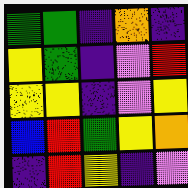[["green", "green", "indigo", "orange", "indigo"], ["yellow", "green", "indigo", "violet", "red"], ["yellow", "yellow", "indigo", "violet", "yellow"], ["blue", "red", "green", "yellow", "orange"], ["indigo", "red", "yellow", "indigo", "violet"]]